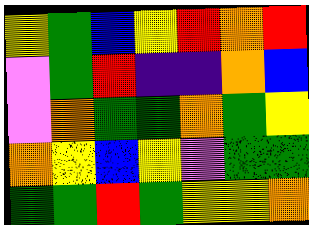[["yellow", "green", "blue", "yellow", "red", "orange", "red"], ["violet", "green", "red", "indigo", "indigo", "orange", "blue"], ["violet", "orange", "green", "green", "orange", "green", "yellow"], ["orange", "yellow", "blue", "yellow", "violet", "green", "green"], ["green", "green", "red", "green", "yellow", "yellow", "orange"]]